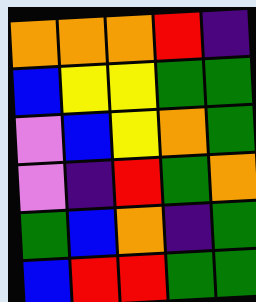[["orange", "orange", "orange", "red", "indigo"], ["blue", "yellow", "yellow", "green", "green"], ["violet", "blue", "yellow", "orange", "green"], ["violet", "indigo", "red", "green", "orange"], ["green", "blue", "orange", "indigo", "green"], ["blue", "red", "red", "green", "green"]]